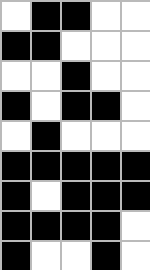[["white", "black", "black", "white", "white"], ["black", "black", "white", "white", "white"], ["white", "white", "black", "white", "white"], ["black", "white", "black", "black", "white"], ["white", "black", "white", "white", "white"], ["black", "black", "black", "black", "black"], ["black", "white", "black", "black", "black"], ["black", "black", "black", "black", "white"], ["black", "white", "white", "black", "white"]]